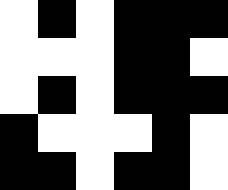[["white", "black", "white", "black", "black", "black"], ["white", "white", "white", "black", "black", "white"], ["white", "black", "white", "black", "black", "black"], ["black", "white", "white", "white", "black", "white"], ["black", "black", "white", "black", "black", "white"]]